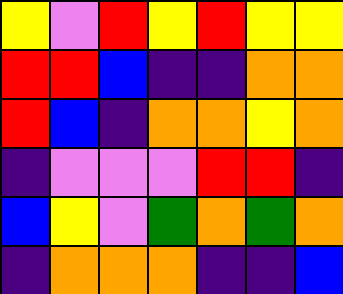[["yellow", "violet", "red", "yellow", "red", "yellow", "yellow"], ["red", "red", "blue", "indigo", "indigo", "orange", "orange"], ["red", "blue", "indigo", "orange", "orange", "yellow", "orange"], ["indigo", "violet", "violet", "violet", "red", "red", "indigo"], ["blue", "yellow", "violet", "green", "orange", "green", "orange"], ["indigo", "orange", "orange", "orange", "indigo", "indigo", "blue"]]